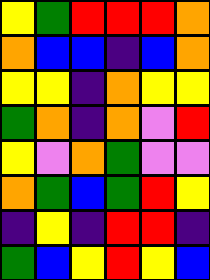[["yellow", "green", "red", "red", "red", "orange"], ["orange", "blue", "blue", "indigo", "blue", "orange"], ["yellow", "yellow", "indigo", "orange", "yellow", "yellow"], ["green", "orange", "indigo", "orange", "violet", "red"], ["yellow", "violet", "orange", "green", "violet", "violet"], ["orange", "green", "blue", "green", "red", "yellow"], ["indigo", "yellow", "indigo", "red", "red", "indigo"], ["green", "blue", "yellow", "red", "yellow", "blue"]]